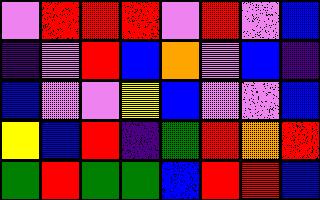[["violet", "red", "red", "red", "violet", "red", "violet", "blue"], ["indigo", "violet", "red", "blue", "orange", "violet", "blue", "indigo"], ["blue", "violet", "violet", "yellow", "blue", "violet", "violet", "blue"], ["yellow", "blue", "red", "indigo", "green", "red", "orange", "red"], ["green", "red", "green", "green", "blue", "red", "red", "blue"]]